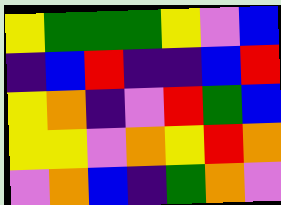[["yellow", "green", "green", "green", "yellow", "violet", "blue"], ["indigo", "blue", "red", "indigo", "indigo", "blue", "red"], ["yellow", "orange", "indigo", "violet", "red", "green", "blue"], ["yellow", "yellow", "violet", "orange", "yellow", "red", "orange"], ["violet", "orange", "blue", "indigo", "green", "orange", "violet"]]